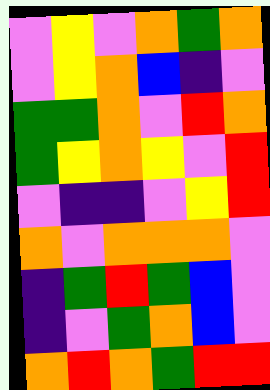[["violet", "yellow", "violet", "orange", "green", "orange"], ["violet", "yellow", "orange", "blue", "indigo", "violet"], ["green", "green", "orange", "violet", "red", "orange"], ["green", "yellow", "orange", "yellow", "violet", "red"], ["violet", "indigo", "indigo", "violet", "yellow", "red"], ["orange", "violet", "orange", "orange", "orange", "violet"], ["indigo", "green", "red", "green", "blue", "violet"], ["indigo", "violet", "green", "orange", "blue", "violet"], ["orange", "red", "orange", "green", "red", "red"]]